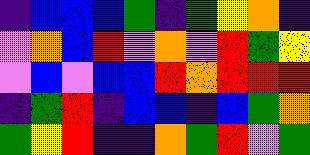[["indigo", "blue", "blue", "blue", "green", "indigo", "green", "yellow", "orange", "indigo"], ["violet", "orange", "blue", "red", "violet", "orange", "violet", "red", "green", "yellow"], ["violet", "blue", "violet", "blue", "blue", "red", "orange", "red", "red", "red"], ["indigo", "green", "red", "indigo", "blue", "blue", "indigo", "blue", "green", "orange"], ["green", "yellow", "red", "indigo", "indigo", "orange", "green", "red", "violet", "green"]]